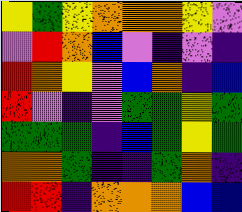[["yellow", "green", "yellow", "orange", "orange", "orange", "yellow", "violet"], ["violet", "red", "orange", "blue", "violet", "indigo", "violet", "indigo"], ["red", "orange", "yellow", "violet", "blue", "orange", "indigo", "blue"], ["red", "violet", "indigo", "violet", "green", "green", "yellow", "green"], ["green", "green", "green", "indigo", "blue", "green", "yellow", "green"], ["orange", "orange", "green", "indigo", "indigo", "green", "orange", "indigo"], ["red", "red", "indigo", "orange", "orange", "orange", "blue", "blue"]]